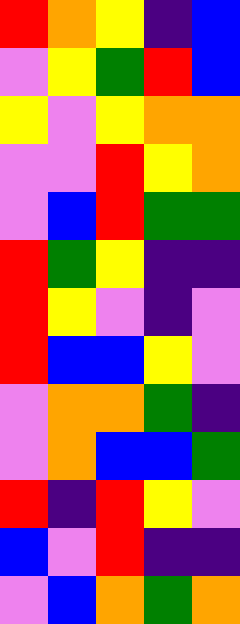[["red", "orange", "yellow", "indigo", "blue"], ["violet", "yellow", "green", "red", "blue"], ["yellow", "violet", "yellow", "orange", "orange"], ["violet", "violet", "red", "yellow", "orange"], ["violet", "blue", "red", "green", "green"], ["red", "green", "yellow", "indigo", "indigo"], ["red", "yellow", "violet", "indigo", "violet"], ["red", "blue", "blue", "yellow", "violet"], ["violet", "orange", "orange", "green", "indigo"], ["violet", "orange", "blue", "blue", "green"], ["red", "indigo", "red", "yellow", "violet"], ["blue", "violet", "red", "indigo", "indigo"], ["violet", "blue", "orange", "green", "orange"]]